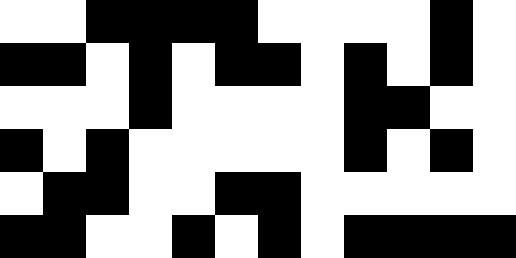[["white", "white", "black", "black", "black", "black", "white", "white", "white", "white", "black", "white"], ["black", "black", "white", "black", "white", "black", "black", "white", "black", "white", "black", "white"], ["white", "white", "white", "black", "white", "white", "white", "white", "black", "black", "white", "white"], ["black", "white", "black", "white", "white", "white", "white", "white", "black", "white", "black", "white"], ["white", "black", "black", "white", "white", "black", "black", "white", "white", "white", "white", "white"], ["black", "black", "white", "white", "black", "white", "black", "white", "black", "black", "black", "black"]]